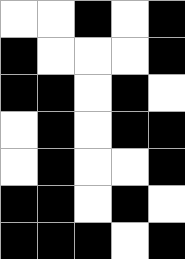[["white", "white", "black", "white", "black"], ["black", "white", "white", "white", "black"], ["black", "black", "white", "black", "white"], ["white", "black", "white", "black", "black"], ["white", "black", "white", "white", "black"], ["black", "black", "white", "black", "white"], ["black", "black", "black", "white", "black"]]